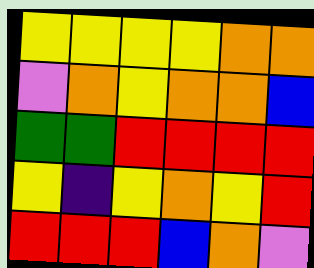[["yellow", "yellow", "yellow", "yellow", "orange", "orange"], ["violet", "orange", "yellow", "orange", "orange", "blue"], ["green", "green", "red", "red", "red", "red"], ["yellow", "indigo", "yellow", "orange", "yellow", "red"], ["red", "red", "red", "blue", "orange", "violet"]]